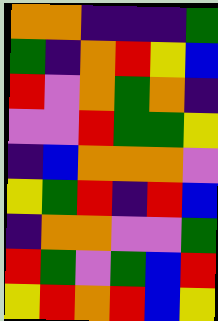[["orange", "orange", "indigo", "indigo", "indigo", "green"], ["green", "indigo", "orange", "red", "yellow", "blue"], ["red", "violet", "orange", "green", "orange", "indigo"], ["violet", "violet", "red", "green", "green", "yellow"], ["indigo", "blue", "orange", "orange", "orange", "violet"], ["yellow", "green", "red", "indigo", "red", "blue"], ["indigo", "orange", "orange", "violet", "violet", "green"], ["red", "green", "violet", "green", "blue", "red"], ["yellow", "red", "orange", "red", "blue", "yellow"]]